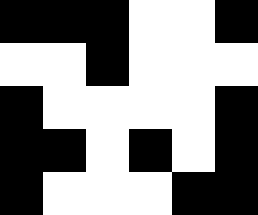[["black", "black", "black", "white", "white", "black"], ["white", "white", "black", "white", "white", "white"], ["black", "white", "white", "white", "white", "black"], ["black", "black", "white", "black", "white", "black"], ["black", "white", "white", "white", "black", "black"]]